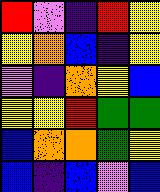[["red", "violet", "indigo", "red", "yellow"], ["yellow", "orange", "blue", "indigo", "yellow"], ["violet", "indigo", "orange", "yellow", "blue"], ["yellow", "yellow", "red", "green", "green"], ["blue", "orange", "orange", "green", "yellow"], ["blue", "indigo", "blue", "violet", "blue"]]